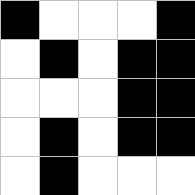[["black", "white", "white", "white", "black"], ["white", "black", "white", "black", "black"], ["white", "white", "white", "black", "black"], ["white", "black", "white", "black", "black"], ["white", "black", "white", "white", "white"]]